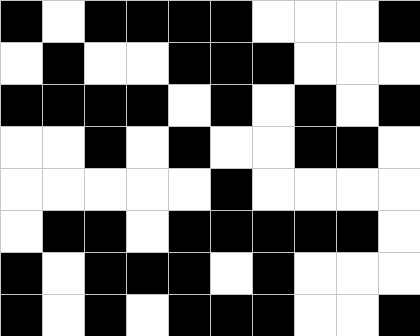[["black", "white", "black", "black", "black", "black", "white", "white", "white", "black"], ["white", "black", "white", "white", "black", "black", "black", "white", "white", "white"], ["black", "black", "black", "black", "white", "black", "white", "black", "white", "black"], ["white", "white", "black", "white", "black", "white", "white", "black", "black", "white"], ["white", "white", "white", "white", "white", "black", "white", "white", "white", "white"], ["white", "black", "black", "white", "black", "black", "black", "black", "black", "white"], ["black", "white", "black", "black", "black", "white", "black", "white", "white", "white"], ["black", "white", "black", "white", "black", "black", "black", "white", "white", "black"]]